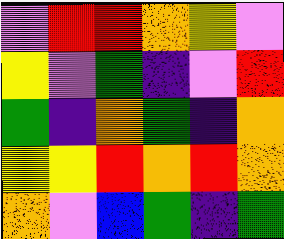[["violet", "red", "red", "orange", "yellow", "violet"], ["yellow", "violet", "green", "indigo", "violet", "red"], ["green", "indigo", "orange", "green", "indigo", "orange"], ["yellow", "yellow", "red", "orange", "red", "orange"], ["orange", "violet", "blue", "green", "indigo", "green"]]